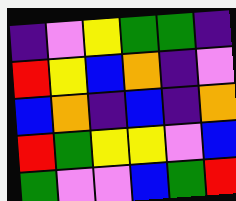[["indigo", "violet", "yellow", "green", "green", "indigo"], ["red", "yellow", "blue", "orange", "indigo", "violet"], ["blue", "orange", "indigo", "blue", "indigo", "orange"], ["red", "green", "yellow", "yellow", "violet", "blue"], ["green", "violet", "violet", "blue", "green", "red"]]